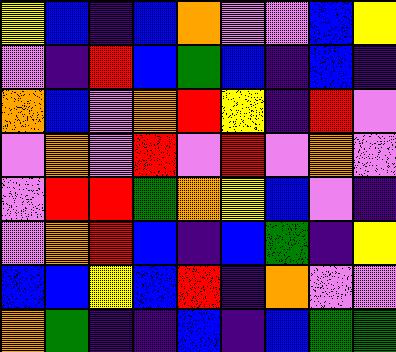[["yellow", "blue", "indigo", "blue", "orange", "violet", "violet", "blue", "yellow"], ["violet", "indigo", "red", "blue", "green", "blue", "indigo", "blue", "indigo"], ["orange", "blue", "violet", "orange", "red", "yellow", "indigo", "red", "violet"], ["violet", "orange", "violet", "red", "violet", "red", "violet", "orange", "violet"], ["violet", "red", "red", "green", "orange", "yellow", "blue", "violet", "indigo"], ["violet", "orange", "red", "blue", "indigo", "blue", "green", "indigo", "yellow"], ["blue", "blue", "yellow", "blue", "red", "indigo", "orange", "violet", "violet"], ["orange", "green", "indigo", "indigo", "blue", "indigo", "blue", "green", "green"]]